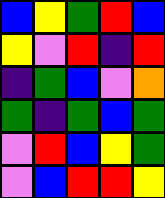[["blue", "yellow", "green", "red", "blue"], ["yellow", "violet", "red", "indigo", "red"], ["indigo", "green", "blue", "violet", "orange"], ["green", "indigo", "green", "blue", "green"], ["violet", "red", "blue", "yellow", "green"], ["violet", "blue", "red", "red", "yellow"]]